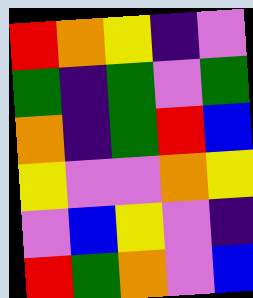[["red", "orange", "yellow", "indigo", "violet"], ["green", "indigo", "green", "violet", "green"], ["orange", "indigo", "green", "red", "blue"], ["yellow", "violet", "violet", "orange", "yellow"], ["violet", "blue", "yellow", "violet", "indigo"], ["red", "green", "orange", "violet", "blue"]]